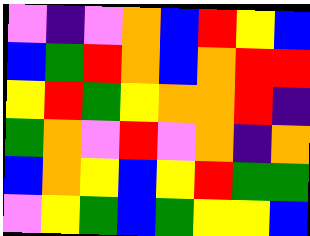[["violet", "indigo", "violet", "orange", "blue", "red", "yellow", "blue"], ["blue", "green", "red", "orange", "blue", "orange", "red", "red"], ["yellow", "red", "green", "yellow", "orange", "orange", "red", "indigo"], ["green", "orange", "violet", "red", "violet", "orange", "indigo", "orange"], ["blue", "orange", "yellow", "blue", "yellow", "red", "green", "green"], ["violet", "yellow", "green", "blue", "green", "yellow", "yellow", "blue"]]